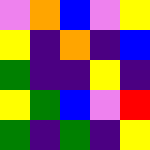[["violet", "orange", "blue", "violet", "yellow"], ["yellow", "indigo", "orange", "indigo", "blue"], ["green", "indigo", "indigo", "yellow", "indigo"], ["yellow", "green", "blue", "violet", "red"], ["green", "indigo", "green", "indigo", "yellow"]]